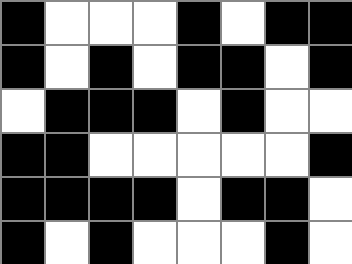[["black", "white", "white", "white", "black", "white", "black", "black"], ["black", "white", "black", "white", "black", "black", "white", "black"], ["white", "black", "black", "black", "white", "black", "white", "white"], ["black", "black", "white", "white", "white", "white", "white", "black"], ["black", "black", "black", "black", "white", "black", "black", "white"], ["black", "white", "black", "white", "white", "white", "black", "white"]]